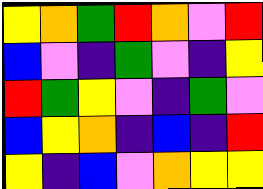[["yellow", "orange", "green", "red", "orange", "violet", "red"], ["blue", "violet", "indigo", "green", "violet", "indigo", "yellow"], ["red", "green", "yellow", "violet", "indigo", "green", "violet"], ["blue", "yellow", "orange", "indigo", "blue", "indigo", "red"], ["yellow", "indigo", "blue", "violet", "orange", "yellow", "yellow"]]